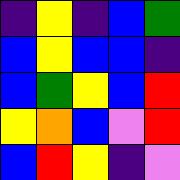[["indigo", "yellow", "indigo", "blue", "green"], ["blue", "yellow", "blue", "blue", "indigo"], ["blue", "green", "yellow", "blue", "red"], ["yellow", "orange", "blue", "violet", "red"], ["blue", "red", "yellow", "indigo", "violet"]]